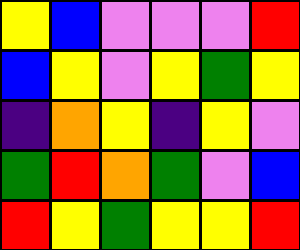[["yellow", "blue", "violet", "violet", "violet", "red"], ["blue", "yellow", "violet", "yellow", "green", "yellow"], ["indigo", "orange", "yellow", "indigo", "yellow", "violet"], ["green", "red", "orange", "green", "violet", "blue"], ["red", "yellow", "green", "yellow", "yellow", "red"]]